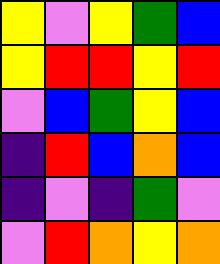[["yellow", "violet", "yellow", "green", "blue"], ["yellow", "red", "red", "yellow", "red"], ["violet", "blue", "green", "yellow", "blue"], ["indigo", "red", "blue", "orange", "blue"], ["indigo", "violet", "indigo", "green", "violet"], ["violet", "red", "orange", "yellow", "orange"]]